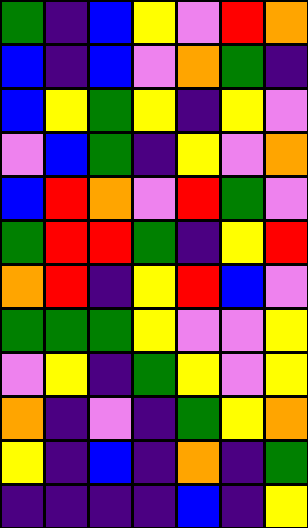[["green", "indigo", "blue", "yellow", "violet", "red", "orange"], ["blue", "indigo", "blue", "violet", "orange", "green", "indigo"], ["blue", "yellow", "green", "yellow", "indigo", "yellow", "violet"], ["violet", "blue", "green", "indigo", "yellow", "violet", "orange"], ["blue", "red", "orange", "violet", "red", "green", "violet"], ["green", "red", "red", "green", "indigo", "yellow", "red"], ["orange", "red", "indigo", "yellow", "red", "blue", "violet"], ["green", "green", "green", "yellow", "violet", "violet", "yellow"], ["violet", "yellow", "indigo", "green", "yellow", "violet", "yellow"], ["orange", "indigo", "violet", "indigo", "green", "yellow", "orange"], ["yellow", "indigo", "blue", "indigo", "orange", "indigo", "green"], ["indigo", "indigo", "indigo", "indigo", "blue", "indigo", "yellow"]]